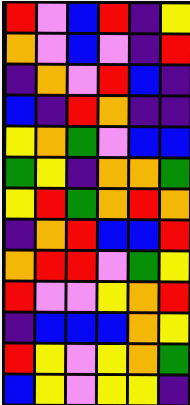[["red", "violet", "blue", "red", "indigo", "yellow"], ["orange", "violet", "blue", "violet", "indigo", "red"], ["indigo", "orange", "violet", "red", "blue", "indigo"], ["blue", "indigo", "red", "orange", "indigo", "indigo"], ["yellow", "orange", "green", "violet", "blue", "blue"], ["green", "yellow", "indigo", "orange", "orange", "green"], ["yellow", "red", "green", "orange", "red", "orange"], ["indigo", "orange", "red", "blue", "blue", "red"], ["orange", "red", "red", "violet", "green", "yellow"], ["red", "violet", "violet", "yellow", "orange", "red"], ["indigo", "blue", "blue", "blue", "orange", "yellow"], ["red", "yellow", "violet", "yellow", "orange", "green"], ["blue", "yellow", "violet", "yellow", "yellow", "indigo"]]